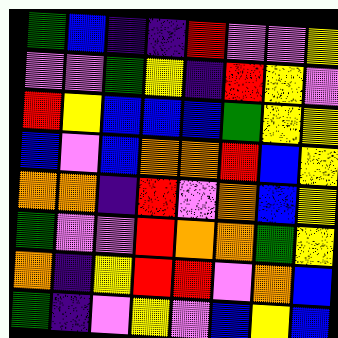[["green", "blue", "indigo", "indigo", "red", "violet", "violet", "yellow"], ["violet", "violet", "green", "yellow", "indigo", "red", "yellow", "violet"], ["red", "yellow", "blue", "blue", "blue", "green", "yellow", "yellow"], ["blue", "violet", "blue", "orange", "orange", "red", "blue", "yellow"], ["orange", "orange", "indigo", "red", "violet", "orange", "blue", "yellow"], ["green", "violet", "violet", "red", "orange", "orange", "green", "yellow"], ["orange", "indigo", "yellow", "red", "red", "violet", "orange", "blue"], ["green", "indigo", "violet", "yellow", "violet", "blue", "yellow", "blue"]]